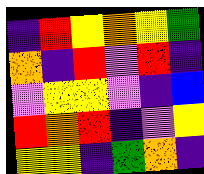[["indigo", "red", "yellow", "orange", "yellow", "green"], ["orange", "indigo", "red", "violet", "red", "indigo"], ["violet", "yellow", "yellow", "violet", "indigo", "blue"], ["red", "orange", "red", "indigo", "violet", "yellow"], ["yellow", "yellow", "indigo", "green", "orange", "indigo"]]